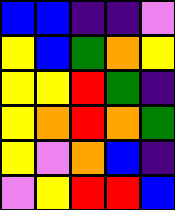[["blue", "blue", "indigo", "indigo", "violet"], ["yellow", "blue", "green", "orange", "yellow"], ["yellow", "yellow", "red", "green", "indigo"], ["yellow", "orange", "red", "orange", "green"], ["yellow", "violet", "orange", "blue", "indigo"], ["violet", "yellow", "red", "red", "blue"]]